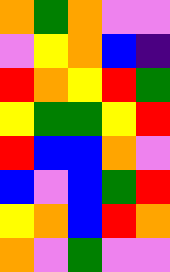[["orange", "green", "orange", "violet", "violet"], ["violet", "yellow", "orange", "blue", "indigo"], ["red", "orange", "yellow", "red", "green"], ["yellow", "green", "green", "yellow", "red"], ["red", "blue", "blue", "orange", "violet"], ["blue", "violet", "blue", "green", "red"], ["yellow", "orange", "blue", "red", "orange"], ["orange", "violet", "green", "violet", "violet"]]